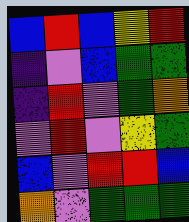[["blue", "red", "blue", "yellow", "red"], ["indigo", "violet", "blue", "green", "green"], ["indigo", "red", "violet", "green", "orange"], ["violet", "red", "violet", "yellow", "green"], ["blue", "violet", "red", "red", "blue"], ["orange", "violet", "green", "green", "green"]]